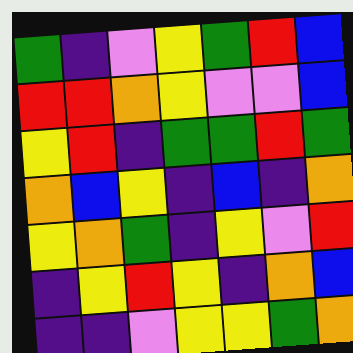[["green", "indigo", "violet", "yellow", "green", "red", "blue"], ["red", "red", "orange", "yellow", "violet", "violet", "blue"], ["yellow", "red", "indigo", "green", "green", "red", "green"], ["orange", "blue", "yellow", "indigo", "blue", "indigo", "orange"], ["yellow", "orange", "green", "indigo", "yellow", "violet", "red"], ["indigo", "yellow", "red", "yellow", "indigo", "orange", "blue"], ["indigo", "indigo", "violet", "yellow", "yellow", "green", "orange"]]